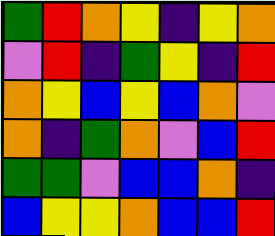[["green", "red", "orange", "yellow", "indigo", "yellow", "orange"], ["violet", "red", "indigo", "green", "yellow", "indigo", "red"], ["orange", "yellow", "blue", "yellow", "blue", "orange", "violet"], ["orange", "indigo", "green", "orange", "violet", "blue", "red"], ["green", "green", "violet", "blue", "blue", "orange", "indigo"], ["blue", "yellow", "yellow", "orange", "blue", "blue", "red"]]